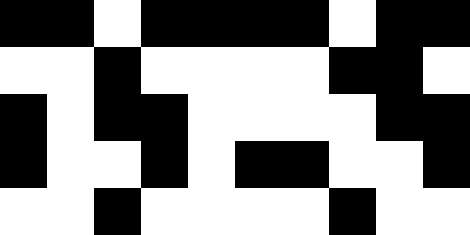[["black", "black", "white", "black", "black", "black", "black", "white", "black", "black"], ["white", "white", "black", "white", "white", "white", "white", "black", "black", "white"], ["black", "white", "black", "black", "white", "white", "white", "white", "black", "black"], ["black", "white", "white", "black", "white", "black", "black", "white", "white", "black"], ["white", "white", "black", "white", "white", "white", "white", "black", "white", "white"]]